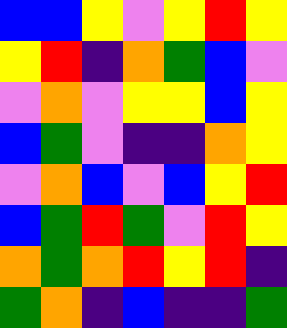[["blue", "blue", "yellow", "violet", "yellow", "red", "yellow"], ["yellow", "red", "indigo", "orange", "green", "blue", "violet"], ["violet", "orange", "violet", "yellow", "yellow", "blue", "yellow"], ["blue", "green", "violet", "indigo", "indigo", "orange", "yellow"], ["violet", "orange", "blue", "violet", "blue", "yellow", "red"], ["blue", "green", "red", "green", "violet", "red", "yellow"], ["orange", "green", "orange", "red", "yellow", "red", "indigo"], ["green", "orange", "indigo", "blue", "indigo", "indigo", "green"]]